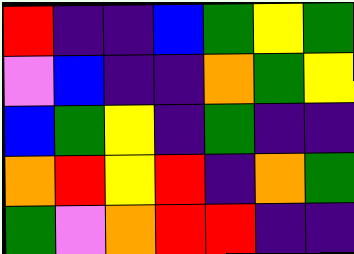[["red", "indigo", "indigo", "blue", "green", "yellow", "green"], ["violet", "blue", "indigo", "indigo", "orange", "green", "yellow"], ["blue", "green", "yellow", "indigo", "green", "indigo", "indigo"], ["orange", "red", "yellow", "red", "indigo", "orange", "green"], ["green", "violet", "orange", "red", "red", "indigo", "indigo"]]